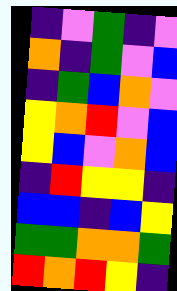[["indigo", "violet", "green", "indigo", "violet"], ["orange", "indigo", "green", "violet", "blue"], ["indigo", "green", "blue", "orange", "violet"], ["yellow", "orange", "red", "violet", "blue"], ["yellow", "blue", "violet", "orange", "blue"], ["indigo", "red", "yellow", "yellow", "indigo"], ["blue", "blue", "indigo", "blue", "yellow"], ["green", "green", "orange", "orange", "green"], ["red", "orange", "red", "yellow", "indigo"]]